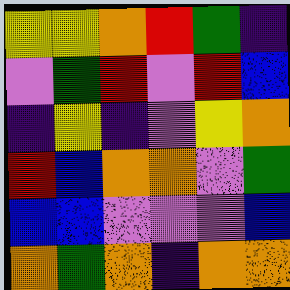[["yellow", "yellow", "orange", "red", "green", "indigo"], ["violet", "green", "red", "violet", "red", "blue"], ["indigo", "yellow", "indigo", "violet", "yellow", "orange"], ["red", "blue", "orange", "orange", "violet", "green"], ["blue", "blue", "violet", "violet", "violet", "blue"], ["orange", "green", "orange", "indigo", "orange", "orange"]]